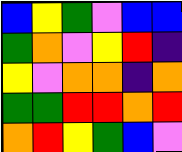[["blue", "yellow", "green", "violet", "blue", "blue"], ["green", "orange", "violet", "yellow", "red", "indigo"], ["yellow", "violet", "orange", "orange", "indigo", "orange"], ["green", "green", "red", "red", "orange", "red"], ["orange", "red", "yellow", "green", "blue", "violet"]]